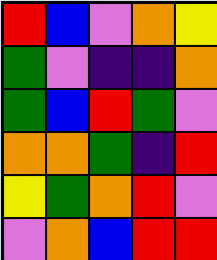[["red", "blue", "violet", "orange", "yellow"], ["green", "violet", "indigo", "indigo", "orange"], ["green", "blue", "red", "green", "violet"], ["orange", "orange", "green", "indigo", "red"], ["yellow", "green", "orange", "red", "violet"], ["violet", "orange", "blue", "red", "red"]]